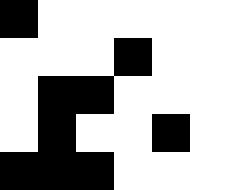[["black", "white", "white", "white", "white", "white"], ["white", "white", "white", "black", "white", "white"], ["white", "black", "black", "white", "white", "white"], ["white", "black", "white", "white", "black", "white"], ["black", "black", "black", "white", "white", "white"]]